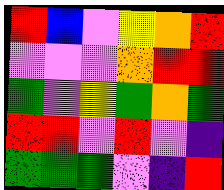[["red", "blue", "violet", "yellow", "orange", "red"], ["violet", "violet", "violet", "orange", "red", "red"], ["green", "violet", "yellow", "green", "orange", "green"], ["red", "red", "violet", "red", "violet", "indigo"], ["green", "green", "green", "violet", "indigo", "red"]]